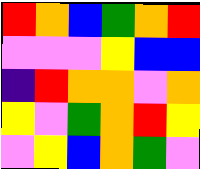[["red", "orange", "blue", "green", "orange", "red"], ["violet", "violet", "violet", "yellow", "blue", "blue"], ["indigo", "red", "orange", "orange", "violet", "orange"], ["yellow", "violet", "green", "orange", "red", "yellow"], ["violet", "yellow", "blue", "orange", "green", "violet"]]